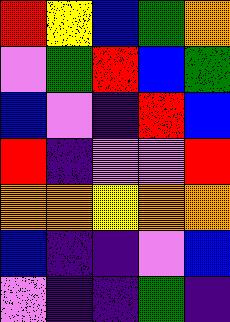[["red", "yellow", "blue", "green", "orange"], ["violet", "green", "red", "blue", "green"], ["blue", "violet", "indigo", "red", "blue"], ["red", "indigo", "violet", "violet", "red"], ["orange", "orange", "yellow", "orange", "orange"], ["blue", "indigo", "indigo", "violet", "blue"], ["violet", "indigo", "indigo", "green", "indigo"]]